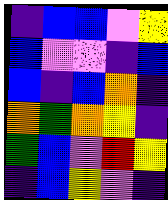[["indigo", "blue", "blue", "violet", "yellow"], ["blue", "violet", "violet", "indigo", "blue"], ["blue", "indigo", "blue", "orange", "indigo"], ["orange", "green", "orange", "yellow", "indigo"], ["green", "blue", "violet", "red", "yellow"], ["indigo", "blue", "yellow", "violet", "indigo"]]